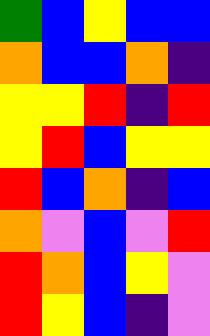[["green", "blue", "yellow", "blue", "blue"], ["orange", "blue", "blue", "orange", "indigo"], ["yellow", "yellow", "red", "indigo", "red"], ["yellow", "red", "blue", "yellow", "yellow"], ["red", "blue", "orange", "indigo", "blue"], ["orange", "violet", "blue", "violet", "red"], ["red", "orange", "blue", "yellow", "violet"], ["red", "yellow", "blue", "indigo", "violet"]]